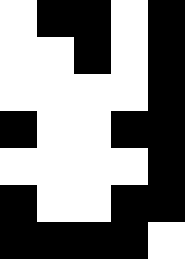[["white", "black", "black", "white", "black"], ["white", "white", "black", "white", "black"], ["white", "white", "white", "white", "black"], ["black", "white", "white", "black", "black"], ["white", "white", "white", "white", "black"], ["black", "white", "white", "black", "black"], ["black", "black", "black", "black", "white"]]